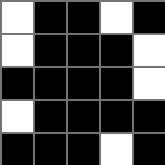[["white", "black", "black", "white", "black"], ["white", "black", "black", "black", "white"], ["black", "black", "black", "black", "white"], ["white", "black", "black", "black", "black"], ["black", "black", "black", "white", "black"]]